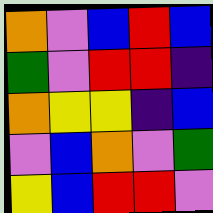[["orange", "violet", "blue", "red", "blue"], ["green", "violet", "red", "red", "indigo"], ["orange", "yellow", "yellow", "indigo", "blue"], ["violet", "blue", "orange", "violet", "green"], ["yellow", "blue", "red", "red", "violet"]]